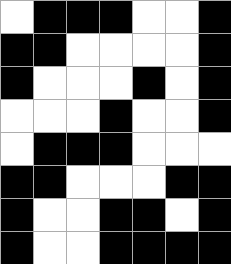[["white", "black", "black", "black", "white", "white", "black"], ["black", "black", "white", "white", "white", "white", "black"], ["black", "white", "white", "white", "black", "white", "black"], ["white", "white", "white", "black", "white", "white", "black"], ["white", "black", "black", "black", "white", "white", "white"], ["black", "black", "white", "white", "white", "black", "black"], ["black", "white", "white", "black", "black", "white", "black"], ["black", "white", "white", "black", "black", "black", "black"]]